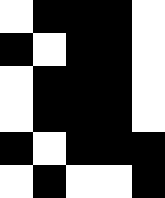[["white", "black", "black", "black", "white"], ["black", "white", "black", "black", "white"], ["white", "black", "black", "black", "white"], ["white", "black", "black", "black", "white"], ["black", "white", "black", "black", "black"], ["white", "black", "white", "white", "black"]]